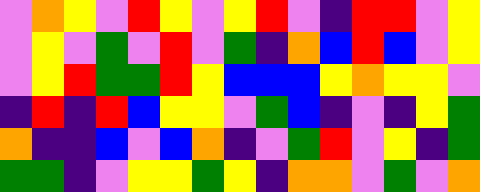[["violet", "orange", "yellow", "violet", "red", "yellow", "violet", "yellow", "red", "violet", "indigo", "red", "red", "violet", "yellow"], ["violet", "yellow", "violet", "green", "violet", "red", "violet", "green", "indigo", "orange", "blue", "red", "blue", "violet", "yellow"], ["violet", "yellow", "red", "green", "green", "red", "yellow", "blue", "blue", "blue", "yellow", "orange", "yellow", "yellow", "violet"], ["indigo", "red", "indigo", "red", "blue", "yellow", "yellow", "violet", "green", "blue", "indigo", "violet", "indigo", "yellow", "green"], ["orange", "indigo", "indigo", "blue", "violet", "blue", "orange", "indigo", "violet", "green", "red", "violet", "yellow", "indigo", "green"], ["green", "green", "indigo", "violet", "yellow", "yellow", "green", "yellow", "indigo", "orange", "orange", "violet", "green", "violet", "orange"]]